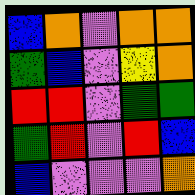[["blue", "orange", "violet", "orange", "orange"], ["green", "blue", "violet", "yellow", "orange"], ["red", "red", "violet", "green", "green"], ["green", "red", "violet", "red", "blue"], ["blue", "violet", "violet", "violet", "orange"]]